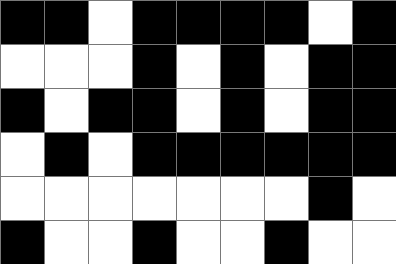[["black", "black", "white", "black", "black", "black", "black", "white", "black"], ["white", "white", "white", "black", "white", "black", "white", "black", "black"], ["black", "white", "black", "black", "white", "black", "white", "black", "black"], ["white", "black", "white", "black", "black", "black", "black", "black", "black"], ["white", "white", "white", "white", "white", "white", "white", "black", "white"], ["black", "white", "white", "black", "white", "white", "black", "white", "white"]]